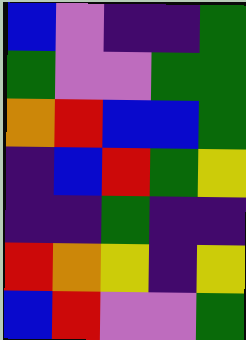[["blue", "violet", "indigo", "indigo", "green"], ["green", "violet", "violet", "green", "green"], ["orange", "red", "blue", "blue", "green"], ["indigo", "blue", "red", "green", "yellow"], ["indigo", "indigo", "green", "indigo", "indigo"], ["red", "orange", "yellow", "indigo", "yellow"], ["blue", "red", "violet", "violet", "green"]]